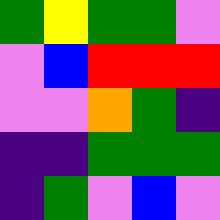[["green", "yellow", "green", "green", "violet"], ["violet", "blue", "red", "red", "red"], ["violet", "violet", "orange", "green", "indigo"], ["indigo", "indigo", "green", "green", "green"], ["indigo", "green", "violet", "blue", "violet"]]